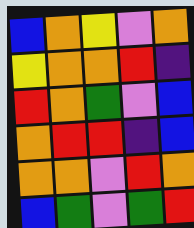[["blue", "orange", "yellow", "violet", "orange"], ["yellow", "orange", "orange", "red", "indigo"], ["red", "orange", "green", "violet", "blue"], ["orange", "red", "red", "indigo", "blue"], ["orange", "orange", "violet", "red", "orange"], ["blue", "green", "violet", "green", "red"]]